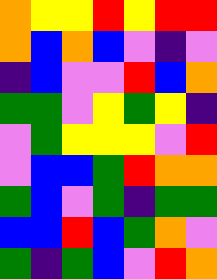[["orange", "yellow", "yellow", "red", "yellow", "red", "red"], ["orange", "blue", "orange", "blue", "violet", "indigo", "violet"], ["indigo", "blue", "violet", "violet", "red", "blue", "orange"], ["green", "green", "violet", "yellow", "green", "yellow", "indigo"], ["violet", "green", "yellow", "yellow", "yellow", "violet", "red"], ["violet", "blue", "blue", "green", "red", "orange", "orange"], ["green", "blue", "violet", "green", "indigo", "green", "green"], ["blue", "blue", "red", "blue", "green", "orange", "violet"], ["green", "indigo", "green", "blue", "violet", "red", "orange"]]